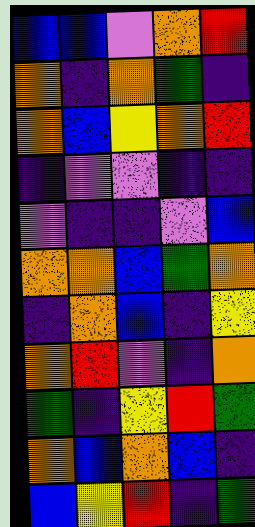[["blue", "blue", "violet", "orange", "red"], ["orange", "indigo", "orange", "green", "indigo"], ["orange", "blue", "yellow", "orange", "red"], ["indigo", "violet", "violet", "indigo", "indigo"], ["violet", "indigo", "indigo", "violet", "blue"], ["orange", "orange", "blue", "green", "orange"], ["indigo", "orange", "blue", "indigo", "yellow"], ["orange", "red", "violet", "indigo", "orange"], ["green", "indigo", "yellow", "red", "green"], ["orange", "blue", "orange", "blue", "indigo"], ["blue", "yellow", "red", "indigo", "green"]]